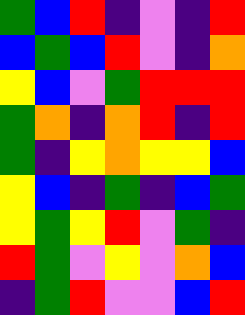[["green", "blue", "red", "indigo", "violet", "indigo", "red"], ["blue", "green", "blue", "red", "violet", "indigo", "orange"], ["yellow", "blue", "violet", "green", "red", "red", "red"], ["green", "orange", "indigo", "orange", "red", "indigo", "red"], ["green", "indigo", "yellow", "orange", "yellow", "yellow", "blue"], ["yellow", "blue", "indigo", "green", "indigo", "blue", "green"], ["yellow", "green", "yellow", "red", "violet", "green", "indigo"], ["red", "green", "violet", "yellow", "violet", "orange", "blue"], ["indigo", "green", "red", "violet", "violet", "blue", "red"]]